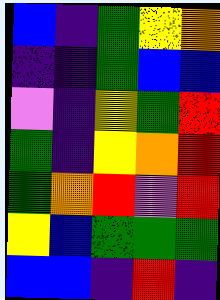[["blue", "indigo", "green", "yellow", "orange"], ["indigo", "indigo", "green", "blue", "blue"], ["violet", "indigo", "yellow", "green", "red"], ["green", "indigo", "yellow", "orange", "red"], ["green", "orange", "red", "violet", "red"], ["yellow", "blue", "green", "green", "green"], ["blue", "blue", "indigo", "red", "indigo"]]